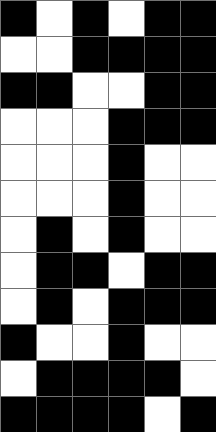[["black", "white", "black", "white", "black", "black"], ["white", "white", "black", "black", "black", "black"], ["black", "black", "white", "white", "black", "black"], ["white", "white", "white", "black", "black", "black"], ["white", "white", "white", "black", "white", "white"], ["white", "white", "white", "black", "white", "white"], ["white", "black", "white", "black", "white", "white"], ["white", "black", "black", "white", "black", "black"], ["white", "black", "white", "black", "black", "black"], ["black", "white", "white", "black", "white", "white"], ["white", "black", "black", "black", "black", "white"], ["black", "black", "black", "black", "white", "black"]]